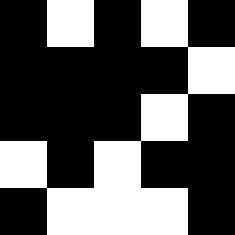[["black", "white", "black", "white", "black"], ["black", "black", "black", "black", "white"], ["black", "black", "black", "white", "black"], ["white", "black", "white", "black", "black"], ["black", "white", "white", "white", "black"]]